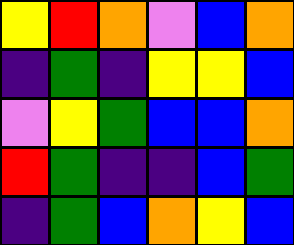[["yellow", "red", "orange", "violet", "blue", "orange"], ["indigo", "green", "indigo", "yellow", "yellow", "blue"], ["violet", "yellow", "green", "blue", "blue", "orange"], ["red", "green", "indigo", "indigo", "blue", "green"], ["indigo", "green", "blue", "orange", "yellow", "blue"]]